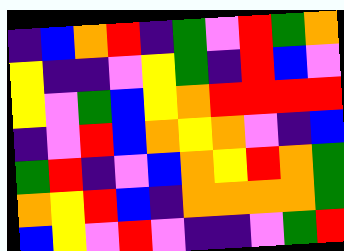[["indigo", "blue", "orange", "red", "indigo", "green", "violet", "red", "green", "orange"], ["yellow", "indigo", "indigo", "violet", "yellow", "green", "indigo", "red", "blue", "violet"], ["yellow", "violet", "green", "blue", "yellow", "orange", "red", "red", "red", "red"], ["indigo", "violet", "red", "blue", "orange", "yellow", "orange", "violet", "indigo", "blue"], ["green", "red", "indigo", "violet", "blue", "orange", "yellow", "red", "orange", "green"], ["orange", "yellow", "red", "blue", "indigo", "orange", "orange", "orange", "orange", "green"], ["blue", "yellow", "violet", "red", "violet", "indigo", "indigo", "violet", "green", "red"]]